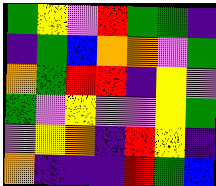[["green", "yellow", "violet", "red", "green", "green", "indigo"], ["indigo", "green", "blue", "orange", "orange", "violet", "green"], ["orange", "green", "red", "red", "indigo", "yellow", "violet"], ["green", "violet", "yellow", "violet", "violet", "yellow", "green"], ["violet", "yellow", "orange", "indigo", "red", "yellow", "indigo"], ["orange", "indigo", "indigo", "indigo", "red", "green", "blue"]]